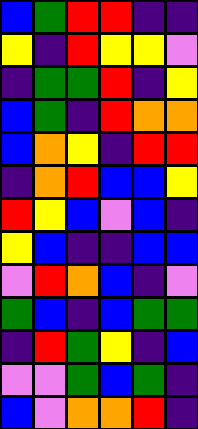[["blue", "green", "red", "red", "indigo", "indigo"], ["yellow", "indigo", "red", "yellow", "yellow", "violet"], ["indigo", "green", "green", "red", "indigo", "yellow"], ["blue", "green", "indigo", "red", "orange", "orange"], ["blue", "orange", "yellow", "indigo", "red", "red"], ["indigo", "orange", "red", "blue", "blue", "yellow"], ["red", "yellow", "blue", "violet", "blue", "indigo"], ["yellow", "blue", "indigo", "indigo", "blue", "blue"], ["violet", "red", "orange", "blue", "indigo", "violet"], ["green", "blue", "indigo", "blue", "green", "green"], ["indigo", "red", "green", "yellow", "indigo", "blue"], ["violet", "violet", "green", "blue", "green", "indigo"], ["blue", "violet", "orange", "orange", "red", "indigo"]]